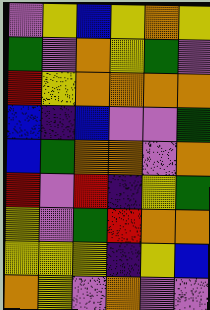[["violet", "yellow", "blue", "yellow", "orange", "yellow"], ["green", "violet", "orange", "yellow", "green", "violet"], ["red", "yellow", "orange", "orange", "orange", "orange"], ["blue", "indigo", "blue", "violet", "violet", "green"], ["blue", "green", "orange", "orange", "violet", "orange"], ["red", "violet", "red", "indigo", "yellow", "green"], ["yellow", "violet", "green", "red", "orange", "orange"], ["yellow", "yellow", "yellow", "indigo", "yellow", "blue"], ["orange", "yellow", "violet", "orange", "violet", "violet"]]